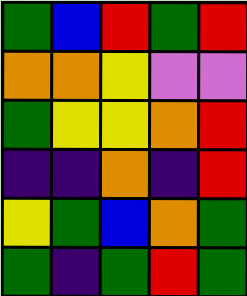[["green", "blue", "red", "green", "red"], ["orange", "orange", "yellow", "violet", "violet"], ["green", "yellow", "yellow", "orange", "red"], ["indigo", "indigo", "orange", "indigo", "red"], ["yellow", "green", "blue", "orange", "green"], ["green", "indigo", "green", "red", "green"]]